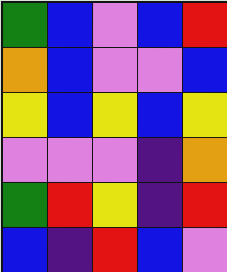[["green", "blue", "violet", "blue", "red"], ["orange", "blue", "violet", "violet", "blue"], ["yellow", "blue", "yellow", "blue", "yellow"], ["violet", "violet", "violet", "indigo", "orange"], ["green", "red", "yellow", "indigo", "red"], ["blue", "indigo", "red", "blue", "violet"]]